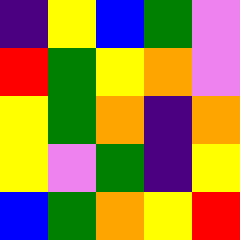[["indigo", "yellow", "blue", "green", "violet"], ["red", "green", "yellow", "orange", "violet"], ["yellow", "green", "orange", "indigo", "orange"], ["yellow", "violet", "green", "indigo", "yellow"], ["blue", "green", "orange", "yellow", "red"]]